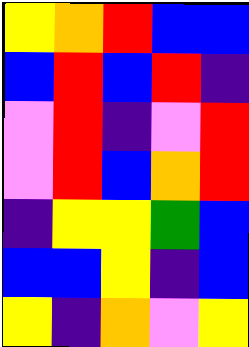[["yellow", "orange", "red", "blue", "blue"], ["blue", "red", "blue", "red", "indigo"], ["violet", "red", "indigo", "violet", "red"], ["violet", "red", "blue", "orange", "red"], ["indigo", "yellow", "yellow", "green", "blue"], ["blue", "blue", "yellow", "indigo", "blue"], ["yellow", "indigo", "orange", "violet", "yellow"]]